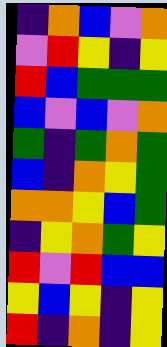[["indigo", "orange", "blue", "violet", "orange"], ["violet", "red", "yellow", "indigo", "yellow"], ["red", "blue", "green", "green", "green"], ["blue", "violet", "blue", "violet", "orange"], ["green", "indigo", "green", "orange", "green"], ["blue", "indigo", "orange", "yellow", "green"], ["orange", "orange", "yellow", "blue", "green"], ["indigo", "yellow", "orange", "green", "yellow"], ["red", "violet", "red", "blue", "blue"], ["yellow", "blue", "yellow", "indigo", "yellow"], ["red", "indigo", "orange", "indigo", "yellow"]]